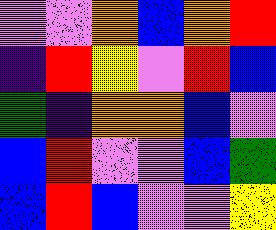[["violet", "violet", "orange", "blue", "orange", "red"], ["indigo", "red", "yellow", "violet", "red", "blue"], ["green", "indigo", "orange", "orange", "blue", "violet"], ["blue", "red", "violet", "violet", "blue", "green"], ["blue", "red", "blue", "violet", "violet", "yellow"]]